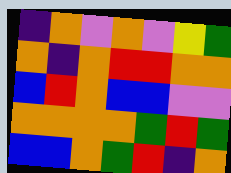[["indigo", "orange", "violet", "orange", "violet", "yellow", "green"], ["orange", "indigo", "orange", "red", "red", "orange", "orange"], ["blue", "red", "orange", "blue", "blue", "violet", "violet"], ["orange", "orange", "orange", "orange", "green", "red", "green"], ["blue", "blue", "orange", "green", "red", "indigo", "orange"]]